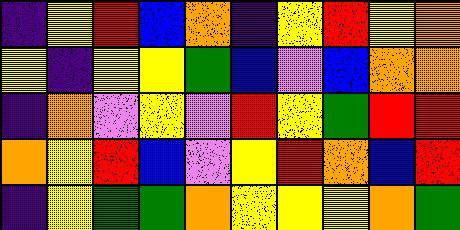[["indigo", "yellow", "red", "blue", "orange", "indigo", "yellow", "red", "yellow", "orange"], ["yellow", "indigo", "yellow", "yellow", "green", "blue", "violet", "blue", "orange", "orange"], ["indigo", "orange", "violet", "yellow", "violet", "red", "yellow", "green", "red", "red"], ["orange", "yellow", "red", "blue", "violet", "yellow", "red", "orange", "blue", "red"], ["indigo", "yellow", "green", "green", "orange", "yellow", "yellow", "yellow", "orange", "green"]]